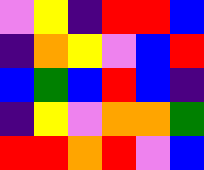[["violet", "yellow", "indigo", "red", "red", "blue"], ["indigo", "orange", "yellow", "violet", "blue", "red"], ["blue", "green", "blue", "red", "blue", "indigo"], ["indigo", "yellow", "violet", "orange", "orange", "green"], ["red", "red", "orange", "red", "violet", "blue"]]